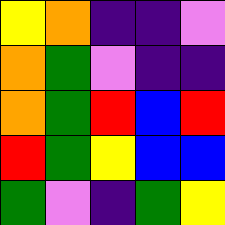[["yellow", "orange", "indigo", "indigo", "violet"], ["orange", "green", "violet", "indigo", "indigo"], ["orange", "green", "red", "blue", "red"], ["red", "green", "yellow", "blue", "blue"], ["green", "violet", "indigo", "green", "yellow"]]